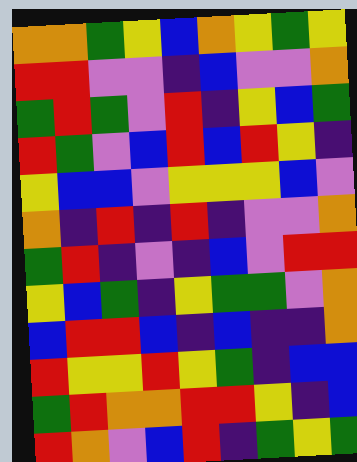[["orange", "orange", "green", "yellow", "blue", "orange", "yellow", "green", "yellow"], ["red", "red", "violet", "violet", "indigo", "blue", "violet", "violet", "orange"], ["green", "red", "green", "violet", "red", "indigo", "yellow", "blue", "green"], ["red", "green", "violet", "blue", "red", "blue", "red", "yellow", "indigo"], ["yellow", "blue", "blue", "violet", "yellow", "yellow", "yellow", "blue", "violet"], ["orange", "indigo", "red", "indigo", "red", "indigo", "violet", "violet", "orange"], ["green", "red", "indigo", "violet", "indigo", "blue", "violet", "red", "red"], ["yellow", "blue", "green", "indigo", "yellow", "green", "green", "violet", "orange"], ["blue", "red", "red", "blue", "indigo", "blue", "indigo", "indigo", "orange"], ["red", "yellow", "yellow", "red", "yellow", "green", "indigo", "blue", "blue"], ["green", "red", "orange", "orange", "red", "red", "yellow", "indigo", "blue"], ["red", "orange", "violet", "blue", "red", "indigo", "green", "yellow", "green"]]